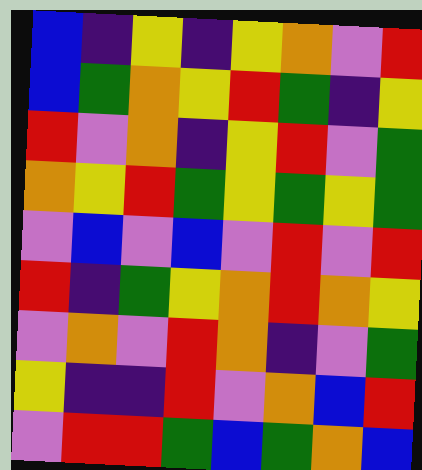[["blue", "indigo", "yellow", "indigo", "yellow", "orange", "violet", "red"], ["blue", "green", "orange", "yellow", "red", "green", "indigo", "yellow"], ["red", "violet", "orange", "indigo", "yellow", "red", "violet", "green"], ["orange", "yellow", "red", "green", "yellow", "green", "yellow", "green"], ["violet", "blue", "violet", "blue", "violet", "red", "violet", "red"], ["red", "indigo", "green", "yellow", "orange", "red", "orange", "yellow"], ["violet", "orange", "violet", "red", "orange", "indigo", "violet", "green"], ["yellow", "indigo", "indigo", "red", "violet", "orange", "blue", "red"], ["violet", "red", "red", "green", "blue", "green", "orange", "blue"]]